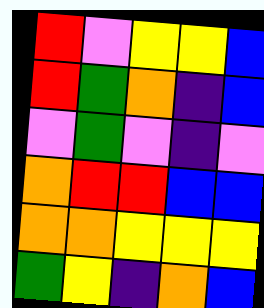[["red", "violet", "yellow", "yellow", "blue"], ["red", "green", "orange", "indigo", "blue"], ["violet", "green", "violet", "indigo", "violet"], ["orange", "red", "red", "blue", "blue"], ["orange", "orange", "yellow", "yellow", "yellow"], ["green", "yellow", "indigo", "orange", "blue"]]